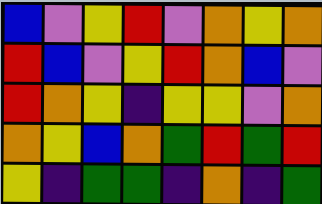[["blue", "violet", "yellow", "red", "violet", "orange", "yellow", "orange"], ["red", "blue", "violet", "yellow", "red", "orange", "blue", "violet"], ["red", "orange", "yellow", "indigo", "yellow", "yellow", "violet", "orange"], ["orange", "yellow", "blue", "orange", "green", "red", "green", "red"], ["yellow", "indigo", "green", "green", "indigo", "orange", "indigo", "green"]]